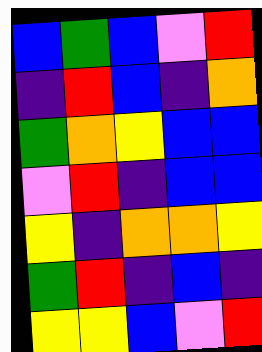[["blue", "green", "blue", "violet", "red"], ["indigo", "red", "blue", "indigo", "orange"], ["green", "orange", "yellow", "blue", "blue"], ["violet", "red", "indigo", "blue", "blue"], ["yellow", "indigo", "orange", "orange", "yellow"], ["green", "red", "indigo", "blue", "indigo"], ["yellow", "yellow", "blue", "violet", "red"]]